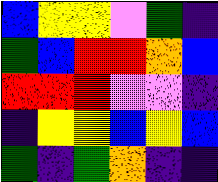[["blue", "yellow", "yellow", "violet", "green", "indigo"], ["green", "blue", "red", "red", "orange", "blue"], ["red", "red", "red", "violet", "violet", "indigo"], ["indigo", "yellow", "yellow", "blue", "yellow", "blue"], ["green", "indigo", "green", "orange", "indigo", "indigo"]]